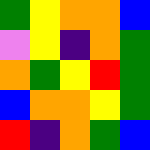[["green", "yellow", "orange", "orange", "blue"], ["violet", "yellow", "indigo", "orange", "green"], ["orange", "green", "yellow", "red", "green"], ["blue", "orange", "orange", "yellow", "green"], ["red", "indigo", "orange", "green", "blue"]]